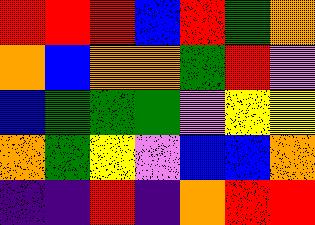[["red", "red", "red", "blue", "red", "green", "orange"], ["orange", "blue", "orange", "orange", "green", "red", "violet"], ["blue", "green", "green", "green", "violet", "yellow", "yellow"], ["orange", "green", "yellow", "violet", "blue", "blue", "orange"], ["indigo", "indigo", "red", "indigo", "orange", "red", "red"]]